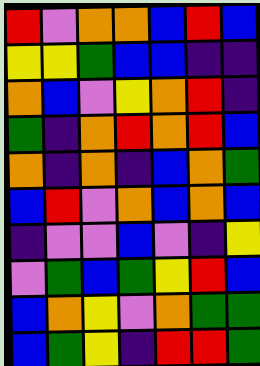[["red", "violet", "orange", "orange", "blue", "red", "blue"], ["yellow", "yellow", "green", "blue", "blue", "indigo", "indigo"], ["orange", "blue", "violet", "yellow", "orange", "red", "indigo"], ["green", "indigo", "orange", "red", "orange", "red", "blue"], ["orange", "indigo", "orange", "indigo", "blue", "orange", "green"], ["blue", "red", "violet", "orange", "blue", "orange", "blue"], ["indigo", "violet", "violet", "blue", "violet", "indigo", "yellow"], ["violet", "green", "blue", "green", "yellow", "red", "blue"], ["blue", "orange", "yellow", "violet", "orange", "green", "green"], ["blue", "green", "yellow", "indigo", "red", "red", "green"]]